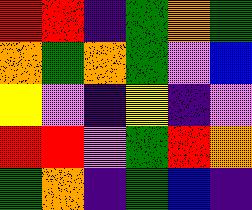[["red", "red", "indigo", "green", "orange", "green"], ["orange", "green", "orange", "green", "violet", "blue"], ["yellow", "violet", "indigo", "yellow", "indigo", "violet"], ["red", "red", "violet", "green", "red", "orange"], ["green", "orange", "indigo", "green", "blue", "indigo"]]